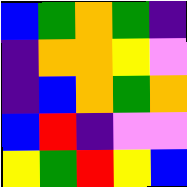[["blue", "green", "orange", "green", "indigo"], ["indigo", "orange", "orange", "yellow", "violet"], ["indigo", "blue", "orange", "green", "orange"], ["blue", "red", "indigo", "violet", "violet"], ["yellow", "green", "red", "yellow", "blue"]]